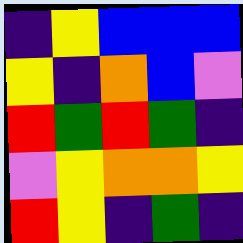[["indigo", "yellow", "blue", "blue", "blue"], ["yellow", "indigo", "orange", "blue", "violet"], ["red", "green", "red", "green", "indigo"], ["violet", "yellow", "orange", "orange", "yellow"], ["red", "yellow", "indigo", "green", "indigo"]]